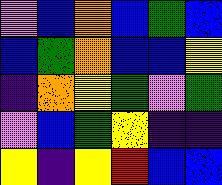[["violet", "blue", "orange", "blue", "green", "blue"], ["blue", "green", "orange", "blue", "blue", "yellow"], ["indigo", "orange", "yellow", "green", "violet", "green"], ["violet", "blue", "green", "yellow", "indigo", "indigo"], ["yellow", "indigo", "yellow", "red", "blue", "blue"]]